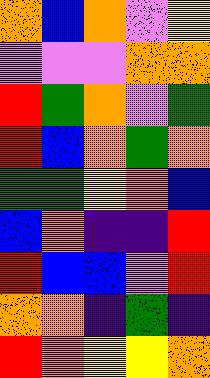[["orange", "blue", "orange", "violet", "yellow"], ["violet", "violet", "violet", "orange", "orange"], ["red", "green", "orange", "violet", "green"], ["red", "blue", "orange", "green", "orange"], ["green", "green", "yellow", "orange", "blue"], ["blue", "orange", "indigo", "indigo", "red"], ["red", "blue", "blue", "violet", "red"], ["orange", "orange", "indigo", "green", "indigo"], ["red", "orange", "yellow", "yellow", "orange"]]